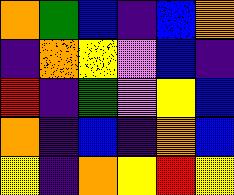[["orange", "green", "blue", "indigo", "blue", "orange"], ["indigo", "orange", "yellow", "violet", "blue", "indigo"], ["red", "indigo", "green", "violet", "yellow", "blue"], ["orange", "indigo", "blue", "indigo", "orange", "blue"], ["yellow", "indigo", "orange", "yellow", "red", "yellow"]]